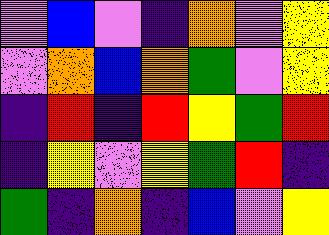[["violet", "blue", "violet", "indigo", "orange", "violet", "yellow"], ["violet", "orange", "blue", "orange", "green", "violet", "yellow"], ["indigo", "red", "indigo", "red", "yellow", "green", "red"], ["indigo", "yellow", "violet", "yellow", "green", "red", "indigo"], ["green", "indigo", "orange", "indigo", "blue", "violet", "yellow"]]